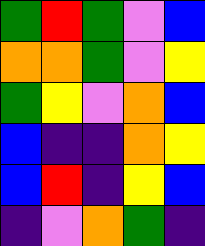[["green", "red", "green", "violet", "blue"], ["orange", "orange", "green", "violet", "yellow"], ["green", "yellow", "violet", "orange", "blue"], ["blue", "indigo", "indigo", "orange", "yellow"], ["blue", "red", "indigo", "yellow", "blue"], ["indigo", "violet", "orange", "green", "indigo"]]